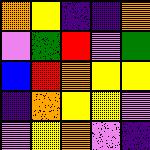[["orange", "yellow", "indigo", "indigo", "orange"], ["violet", "green", "red", "violet", "green"], ["blue", "red", "orange", "yellow", "yellow"], ["indigo", "orange", "yellow", "yellow", "violet"], ["violet", "yellow", "orange", "violet", "indigo"]]